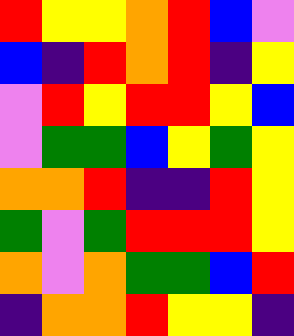[["red", "yellow", "yellow", "orange", "red", "blue", "violet"], ["blue", "indigo", "red", "orange", "red", "indigo", "yellow"], ["violet", "red", "yellow", "red", "red", "yellow", "blue"], ["violet", "green", "green", "blue", "yellow", "green", "yellow"], ["orange", "orange", "red", "indigo", "indigo", "red", "yellow"], ["green", "violet", "green", "red", "red", "red", "yellow"], ["orange", "violet", "orange", "green", "green", "blue", "red"], ["indigo", "orange", "orange", "red", "yellow", "yellow", "indigo"]]